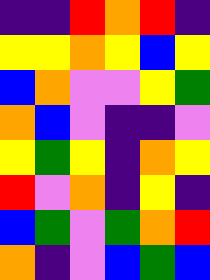[["indigo", "indigo", "red", "orange", "red", "indigo"], ["yellow", "yellow", "orange", "yellow", "blue", "yellow"], ["blue", "orange", "violet", "violet", "yellow", "green"], ["orange", "blue", "violet", "indigo", "indigo", "violet"], ["yellow", "green", "yellow", "indigo", "orange", "yellow"], ["red", "violet", "orange", "indigo", "yellow", "indigo"], ["blue", "green", "violet", "green", "orange", "red"], ["orange", "indigo", "violet", "blue", "green", "blue"]]